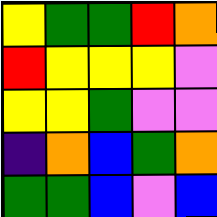[["yellow", "green", "green", "red", "orange"], ["red", "yellow", "yellow", "yellow", "violet"], ["yellow", "yellow", "green", "violet", "violet"], ["indigo", "orange", "blue", "green", "orange"], ["green", "green", "blue", "violet", "blue"]]